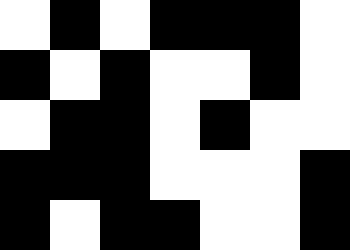[["white", "black", "white", "black", "black", "black", "white"], ["black", "white", "black", "white", "white", "black", "white"], ["white", "black", "black", "white", "black", "white", "white"], ["black", "black", "black", "white", "white", "white", "black"], ["black", "white", "black", "black", "white", "white", "black"]]